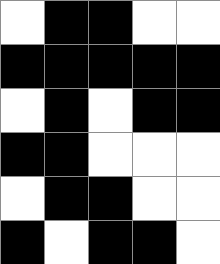[["white", "black", "black", "white", "white"], ["black", "black", "black", "black", "black"], ["white", "black", "white", "black", "black"], ["black", "black", "white", "white", "white"], ["white", "black", "black", "white", "white"], ["black", "white", "black", "black", "white"]]